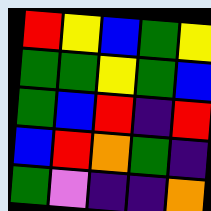[["red", "yellow", "blue", "green", "yellow"], ["green", "green", "yellow", "green", "blue"], ["green", "blue", "red", "indigo", "red"], ["blue", "red", "orange", "green", "indigo"], ["green", "violet", "indigo", "indigo", "orange"]]